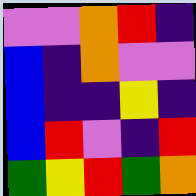[["violet", "violet", "orange", "red", "indigo"], ["blue", "indigo", "orange", "violet", "violet"], ["blue", "indigo", "indigo", "yellow", "indigo"], ["blue", "red", "violet", "indigo", "red"], ["green", "yellow", "red", "green", "orange"]]